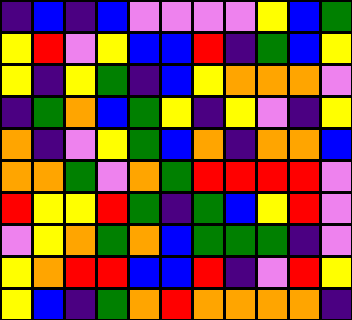[["indigo", "blue", "indigo", "blue", "violet", "violet", "violet", "violet", "yellow", "blue", "green"], ["yellow", "red", "violet", "yellow", "blue", "blue", "red", "indigo", "green", "blue", "yellow"], ["yellow", "indigo", "yellow", "green", "indigo", "blue", "yellow", "orange", "orange", "orange", "violet"], ["indigo", "green", "orange", "blue", "green", "yellow", "indigo", "yellow", "violet", "indigo", "yellow"], ["orange", "indigo", "violet", "yellow", "green", "blue", "orange", "indigo", "orange", "orange", "blue"], ["orange", "orange", "green", "violet", "orange", "green", "red", "red", "red", "red", "violet"], ["red", "yellow", "yellow", "red", "green", "indigo", "green", "blue", "yellow", "red", "violet"], ["violet", "yellow", "orange", "green", "orange", "blue", "green", "green", "green", "indigo", "violet"], ["yellow", "orange", "red", "red", "blue", "blue", "red", "indigo", "violet", "red", "yellow"], ["yellow", "blue", "indigo", "green", "orange", "red", "orange", "orange", "orange", "orange", "indigo"]]